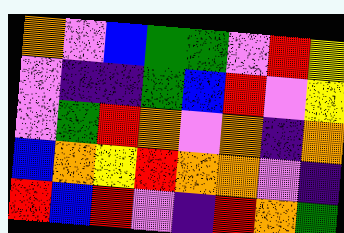[["orange", "violet", "blue", "green", "green", "violet", "red", "yellow"], ["violet", "indigo", "indigo", "green", "blue", "red", "violet", "yellow"], ["violet", "green", "red", "orange", "violet", "orange", "indigo", "orange"], ["blue", "orange", "yellow", "red", "orange", "orange", "violet", "indigo"], ["red", "blue", "red", "violet", "indigo", "red", "orange", "green"]]